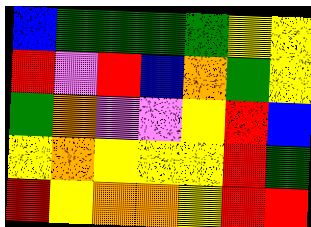[["blue", "green", "green", "green", "green", "yellow", "yellow"], ["red", "violet", "red", "blue", "orange", "green", "yellow"], ["green", "orange", "violet", "violet", "yellow", "red", "blue"], ["yellow", "orange", "yellow", "yellow", "yellow", "red", "green"], ["red", "yellow", "orange", "orange", "yellow", "red", "red"]]